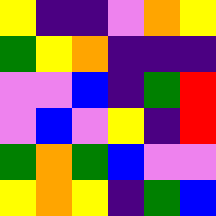[["yellow", "indigo", "indigo", "violet", "orange", "yellow"], ["green", "yellow", "orange", "indigo", "indigo", "indigo"], ["violet", "violet", "blue", "indigo", "green", "red"], ["violet", "blue", "violet", "yellow", "indigo", "red"], ["green", "orange", "green", "blue", "violet", "violet"], ["yellow", "orange", "yellow", "indigo", "green", "blue"]]